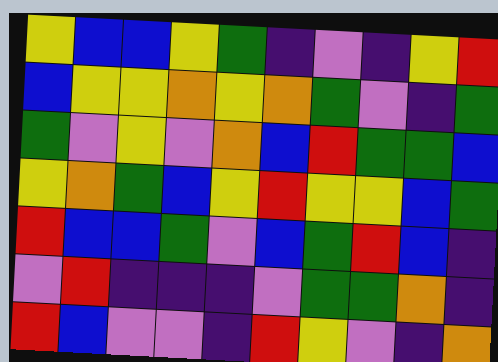[["yellow", "blue", "blue", "yellow", "green", "indigo", "violet", "indigo", "yellow", "red"], ["blue", "yellow", "yellow", "orange", "yellow", "orange", "green", "violet", "indigo", "green"], ["green", "violet", "yellow", "violet", "orange", "blue", "red", "green", "green", "blue"], ["yellow", "orange", "green", "blue", "yellow", "red", "yellow", "yellow", "blue", "green"], ["red", "blue", "blue", "green", "violet", "blue", "green", "red", "blue", "indigo"], ["violet", "red", "indigo", "indigo", "indigo", "violet", "green", "green", "orange", "indigo"], ["red", "blue", "violet", "violet", "indigo", "red", "yellow", "violet", "indigo", "orange"]]